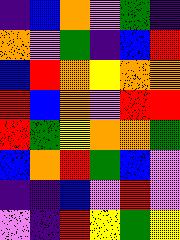[["indigo", "blue", "orange", "violet", "green", "indigo"], ["orange", "violet", "green", "indigo", "blue", "red"], ["blue", "red", "orange", "yellow", "orange", "orange"], ["red", "blue", "orange", "violet", "red", "red"], ["red", "green", "yellow", "orange", "orange", "green"], ["blue", "orange", "red", "green", "blue", "violet"], ["indigo", "indigo", "blue", "violet", "red", "violet"], ["violet", "indigo", "red", "yellow", "green", "yellow"]]